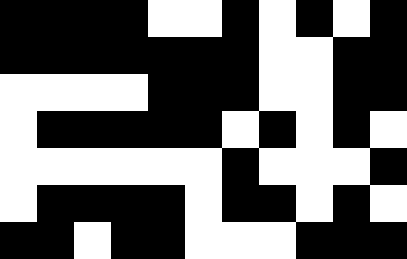[["black", "black", "black", "black", "white", "white", "black", "white", "black", "white", "black"], ["black", "black", "black", "black", "black", "black", "black", "white", "white", "black", "black"], ["white", "white", "white", "white", "black", "black", "black", "white", "white", "black", "black"], ["white", "black", "black", "black", "black", "black", "white", "black", "white", "black", "white"], ["white", "white", "white", "white", "white", "white", "black", "white", "white", "white", "black"], ["white", "black", "black", "black", "black", "white", "black", "black", "white", "black", "white"], ["black", "black", "white", "black", "black", "white", "white", "white", "black", "black", "black"]]